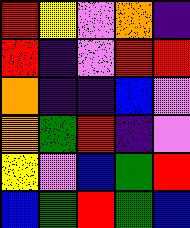[["red", "yellow", "violet", "orange", "indigo"], ["red", "indigo", "violet", "red", "red"], ["orange", "indigo", "indigo", "blue", "violet"], ["orange", "green", "red", "indigo", "violet"], ["yellow", "violet", "blue", "green", "red"], ["blue", "green", "red", "green", "blue"]]